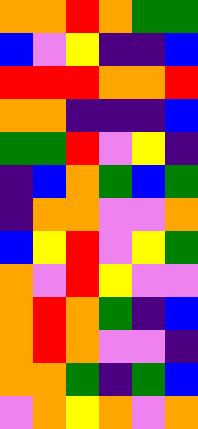[["orange", "orange", "red", "orange", "green", "green"], ["blue", "violet", "yellow", "indigo", "indigo", "blue"], ["red", "red", "red", "orange", "orange", "red"], ["orange", "orange", "indigo", "indigo", "indigo", "blue"], ["green", "green", "red", "violet", "yellow", "indigo"], ["indigo", "blue", "orange", "green", "blue", "green"], ["indigo", "orange", "orange", "violet", "violet", "orange"], ["blue", "yellow", "red", "violet", "yellow", "green"], ["orange", "violet", "red", "yellow", "violet", "violet"], ["orange", "red", "orange", "green", "indigo", "blue"], ["orange", "red", "orange", "violet", "violet", "indigo"], ["orange", "orange", "green", "indigo", "green", "blue"], ["violet", "orange", "yellow", "orange", "violet", "orange"]]